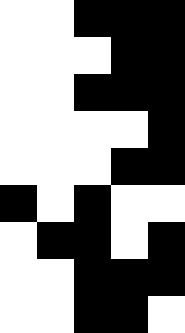[["white", "white", "black", "black", "black"], ["white", "white", "white", "black", "black"], ["white", "white", "black", "black", "black"], ["white", "white", "white", "white", "black"], ["white", "white", "white", "black", "black"], ["black", "white", "black", "white", "white"], ["white", "black", "black", "white", "black"], ["white", "white", "black", "black", "black"], ["white", "white", "black", "black", "white"]]